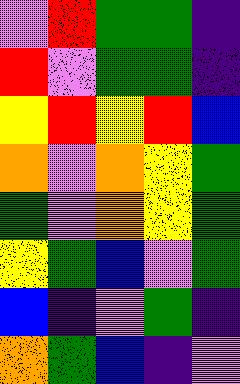[["violet", "red", "green", "green", "indigo"], ["red", "violet", "green", "green", "indigo"], ["yellow", "red", "yellow", "red", "blue"], ["orange", "violet", "orange", "yellow", "green"], ["green", "violet", "orange", "yellow", "green"], ["yellow", "green", "blue", "violet", "green"], ["blue", "indigo", "violet", "green", "indigo"], ["orange", "green", "blue", "indigo", "violet"]]